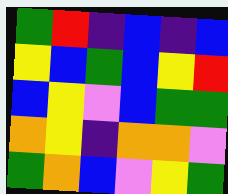[["green", "red", "indigo", "blue", "indigo", "blue"], ["yellow", "blue", "green", "blue", "yellow", "red"], ["blue", "yellow", "violet", "blue", "green", "green"], ["orange", "yellow", "indigo", "orange", "orange", "violet"], ["green", "orange", "blue", "violet", "yellow", "green"]]